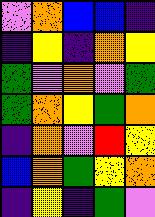[["violet", "orange", "blue", "blue", "indigo"], ["indigo", "yellow", "indigo", "orange", "yellow"], ["green", "violet", "orange", "violet", "green"], ["green", "orange", "yellow", "green", "orange"], ["indigo", "orange", "violet", "red", "yellow"], ["blue", "orange", "green", "yellow", "orange"], ["indigo", "yellow", "indigo", "green", "violet"]]